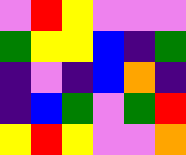[["violet", "red", "yellow", "violet", "violet", "violet"], ["green", "yellow", "yellow", "blue", "indigo", "green"], ["indigo", "violet", "indigo", "blue", "orange", "indigo"], ["indigo", "blue", "green", "violet", "green", "red"], ["yellow", "red", "yellow", "violet", "violet", "orange"]]